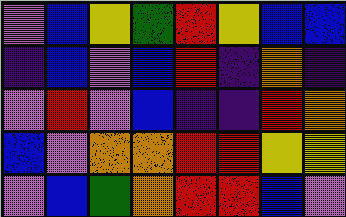[["violet", "blue", "yellow", "green", "red", "yellow", "blue", "blue"], ["indigo", "blue", "violet", "blue", "red", "indigo", "orange", "indigo"], ["violet", "red", "violet", "blue", "indigo", "indigo", "red", "orange"], ["blue", "violet", "orange", "orange", "red", "red", "yellow", "yellow"], ["violet", "blue", "green", "orange", "red", "red", "blue", "violet"]]